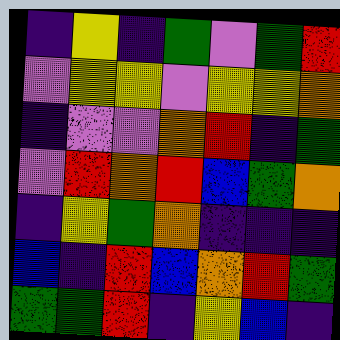[["indigo", "yellow", "indigo", "green", "violet", "green", "red"], ["violet", "yellow", "yellow", "violet", "yellow", "yellow", "orange"], ["indigo", "violet", "violet", "orange", "red", "indigo", "green"], ["violet", "red", "orange", "red", "blue", "green", "orange"], ["indigo", "yellow", "green", "orange", "indigo", "indigo", "indigo"], ["blue", "indigo", "red", "blue", "orange", "red", "green"], ["green", "green", "red", "indigo", "yellow", "blue", "indigo"]]